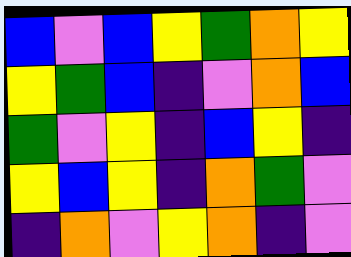[["blue", "violet", "blue", "yellow", "green", "orange", "yellow"], ["yellow", "green", "blue", "indigo", "violet", "orange", "blue"], ["green", "violet", "yellow", "indigo", "blue", "yellow", "indigo"], ["yellow", "blue", "yellow", "indigo", "orange", "green", "violet"], ["indigo", "orange", "violet", "yellow", "orange", "indigo", "violet"]]